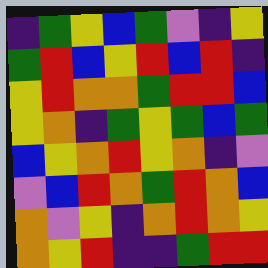[["indigo", "green", "yellow", "blue", "green", "violet", "indigo", "yellow"], ["green", "red", "blue", "yellow", "red", "blue", "red", "indigo"], ["yellow", "red", "orange", "orange", "green", "red", "red", "blue"], ["yellow", "orange", "indigo", "green", "yellow", "green", "blue", "green"], ["blue", "yellow", "orange", "red", "yellow", "orange", "indigo", "violet"], ["violet", "blue", "red", "orange", "green", "red", "orange", "blue"], ["orange", "violet", "yellow", "indigo", "orange", "red", "orange", "yellow"], ["orange", "yellow", "red", "indigo", "indigo", "green", "red", "red"]]